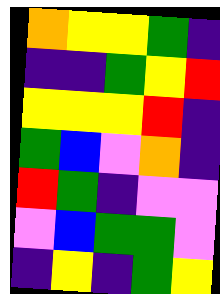[["orange", "yellow", "yellow", "green", "indigo"], ["indigo", "indigo", "green", "yellow", "red"], ["yellow", "yellow", "yellow", "red", "indigo"], ["green", "blue", "violet", "orange", "indigo"], ["red", "green", "indigo", "violet", "violet"], ["violet", "blue", "green", "green", "violet"], ["indigo", "yellow", "indigo", "green", "yellow"]]